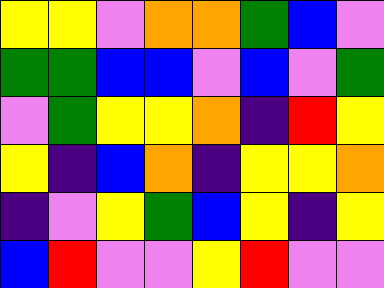[["yellow", "yellow", "violet", "orange", "orange", "green", "blue", "violet"], ["green", "green", "blue", "blue", "violet", "blue", "violet", "green"], ["violet", "green", "yellow", "yellow", "orange", "indigo", "red", "yellow"], ["yellow", "indigo", "blue", "orange", "indigo", "yellow", "yellow", "orange"], ["indigo", "violet", "yellow", "green", "blue", "yellow", "indigo", "yellow"], ["blue", "red", "violet", "violet", "yellow", "red", "violet", "violet"]]